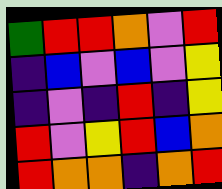[["green", "red", "red", "orange", "violet", "red"], ["indigo", "blue", "violet", "blue", "violet", "yellow"], ["indigo", "violet", "indigo", "red", "indigo", "yellow"], ["red", "violet", "yellow", "red", "blue", "orange"], ["red", "orange", "orange", "indigo", "orange", "red"]]